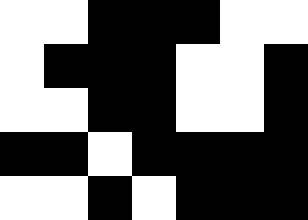[["white", "white", "black", "black", "black", "white", "white"], ["white", "black", "black", "black", "white", "white", "black"], ["white", "white", "black", "black", "white", "white", "black"], ["black", "black", "white", "black", "black", "black", "black"], ["white", "white", "black", "white", "black", "black", "black"]]